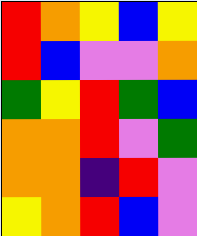[["red", "orange", "yellow", "blue", "yellow"], ["red", "blue", "violet", "violet", "orange"], ["green", "yellow", "red", "green", "blue"], ["orange", "orange", "red", "violet", "green"], ["orange", "orange", "indigo", "red", "violet"], ["yellow", "orange", "red", "blue", "violet"]]